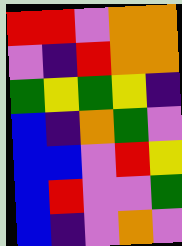[["red", "red", "violet", "orange", "orange"], ["violet", "indigo", "red", "orange", "orange"], ["green", "yellow", "green", "yellow", "indigo"], ["blue", "indigo", "orange", "green", "violet"], ["blue", "blue", "violet", "red", "yellow"], ["blue", "red", "violet", "violet", "green"], ["blue", "indigo", "violet", "orange", "violet"]]